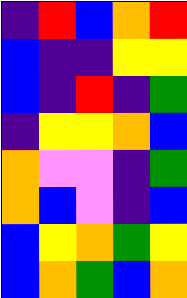[["indigo", "red", "blue", "orange", "red"], ["blue", "indigo", "indigo", "yellow", "yellow"], ["blue", "indigo", "red", "indigo", "green"], ["indigo", "yellow", "yellow", "orange", "blue"], ["orange", "violet", "violet", "indigo", "green"], ["orange", "blue", "violet", "indigo", "blue"], ["blue", "yellow", "orange", "green", "yellow"], ["blue", "orange", "green", "blue", "orange"]]